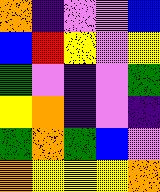[["orange", "indigo", "violet", "violet", "blue"], ["blue", "red", "yellow", "violet", "yellow"], ["green", "violet", "indigo", "violet", "green"], ["yellow", "orange", "indigo", "violet", "indigo"], ["green", "orange", "green", "blue", "violet"], ["orange", "yellow", "yellow", "yellow", "orange"]]